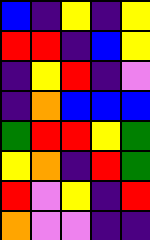[["blue", "indigo", "yellow", "indigo", "yellow"], ["red", "red", "indigo", "blue", "yellow"], ["indigo", "yellow", "red", "indigo", "violet"], ["indigo", "orange", "blue", "blue", "blue"], ["green", "red", "red", "yellow", "green"], ["yellow", "orange", "indigo", "red", "green"], ["red", "violet", "yellow", "indigo", "red"], ["orange", "violet", "violet", "indigo", "indigo"]]